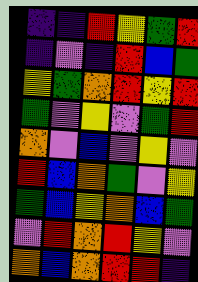[["indigo", "indigo", "red", "yellow", "green", "red"], ["indigo", "violet", "indigo", "red", "blue", "green"], ["yellow", "green", "orange", "red", "yellow", "red"], ["green", "violet", "yellow", "violet", "green", "red"], ["orange", "violet", "blue", "violet", "yellow", "violet"], ["red", "blue", "orange", "green", "violet", "yellow"], ["green", "blue", "yellow", "orange", "blue", "green"], ["violet", "red", "orange", "red", "yellow", "violet"], ["orange", "blue", "orange", "red", "red", "indigo"]]